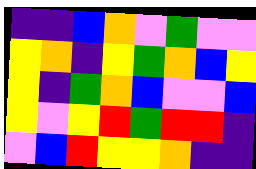[["indigo", "indigo", "blue", "orange", "violet", "green", "violet", "violet"], ["yellow", "orange", "indigo", "yellow", "green", "orange", "blue", "yellow"], ["yellow", "indigo", "green", "orange", "blue", "violet", "violet", "blue"], ["yellow", "violet", "yellow", "red", "green", "red", "red", "indigo"], ["violet", "blue", "red", "yellow", "yellow", "orange", "indigo", "indigo"]]